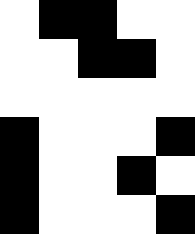[["white", "black", "black", "white", "white"], ["white", "white", "black", "black", "white"], ["white", "white", "white", "white", "white"], ["black", "white", "white", "white", "black"], ["black", "white", "white", "black", "white"], ["black", "white", "white", "white", "black"]]